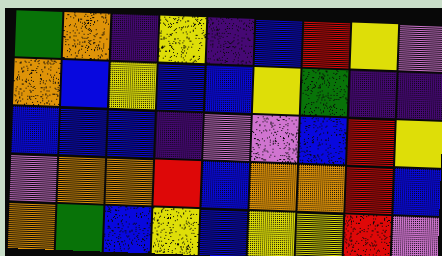[["green", "orange", "indigo", "yellow", "indigo", "blue", "red", "yellow", "violet"], ["orange", "blue", "yellow", "blue", "blue", "yellow", "green", "indigo", "indigo"], ["blue", "blue", "blue", "indigo", "violet", "violet", "blue", "red", "yellow"], ["violet", "orange", "orange", "red", "blue", "orange", "orange", "red", "blue"], ["orange", "green", "blue", "yellow", "blue", "yellow", "yellow", "red", "violet"]]